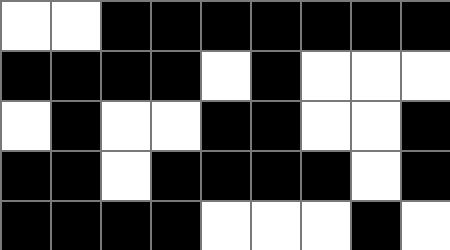[["white", "white", "black", "black", "black", "black", "black", "black", "black"], ["black", "black", "black", "black", "white", "black", "white", "white", "white"], ["white", "black", "white", "white", "black", "black", "white", "white", "black"], ["black", "black", "white", "black", "black", "black", "black", "white", "black"], ["black", "black", "black", "black", "white", "white", "white", "black", "white"]]